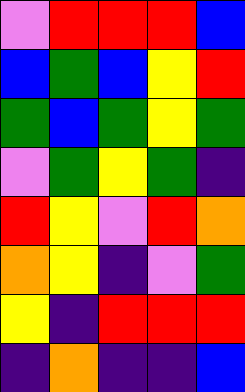[["violet", "red", "red", "red", "blue"], ["blue", "green", "blue", "yellow", "red"], ["green", "blue", "green", "yellow", "green"], ["violet", "green", "yellow", "green", "indigo"], ["red", "yellow", "violet", "red", "orange"], ["orange", "yellow", "indigo", "violet", "green"], ["yellow", "indigo", "red", "red", "red"], ["indigo", "orange", "indigo", "indigo", "blue"]]